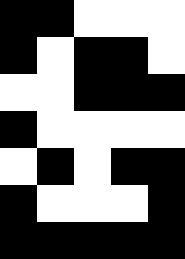[["black", "black", "white", "white", "white"], ["black", "white", "black", "black", "white"], ["white", "white", "black", "black", "black"], ["black", "white", "white", "white", "white"], ["white", "black", "white", "black", "black"], ["black", "white", "white", "white", "black"], ["black", "black", "black", "black", "black"]]